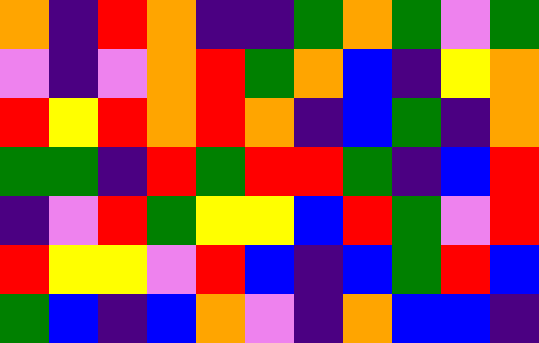[["orange", "indigo", "red", "orange", "indigo", "indigo", "green", "orange", "green", "violet", "green"], ["violet", "indigo", "violet", "orange", "red", "green", "orange", "blue", "indigo", "yellow", "orange"], ["red", "yellow", "red", "orange", "red", "orange", "indigo", "blue", "green", "indigo", "orange"], ["green", "green", "indigo", "red", "green", "red", "red", "green", "indigo", "blue", "red"], ["indigo", "violet", "red", "green", "yellow", "yellow", "blue", "red", "green", "violet", "red"], ["red", "yellow", "yellow", "violet", "red", "blue", "indigo", "blue", "green", "red", "blue"], ["green", "blue", "indigo", "blue", "orange", "violet", "indigo", "orange", "blue", "blue", "indigo"]]